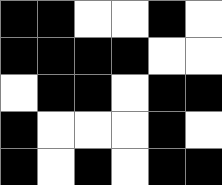[["black", "black", "white", "white", "black", "white"], ["black", "black", "black", "black", "white", "white"], ["white", "black", "black", "white", "black", "black"], ["black", "white", "white", "white", "black", "white"], ["black", "white", "black", "white", "black", "black"]]